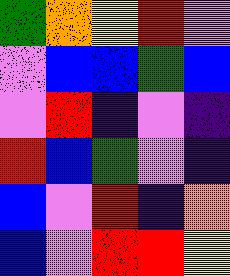[["green", "orange", "yellow", "red", "violet"], ["violet", "blue", "blue", "green", "blue"], ["violet", "red", "indigo", "violet", "indigo"], ["red", "blue", "green", "violet", "indigo"], ["blue", "violet", "red", "indigo", "orange"], ["blue", "violet", "red", "red", "yellow"]]